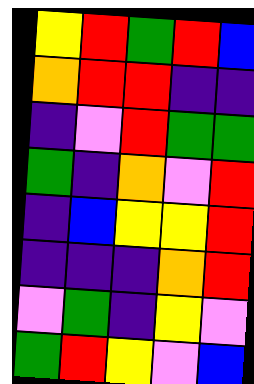[["yellow", "red", "green", "red", "blue"], ["orange", "red", "red", "indigo", "indigo"], ["indigo", "violet", "red", "green", "green"], ["green", "indigo", "orange", "violet", "red"], ["indigo", "blue", "yellow", "yellow", "red"], ["indigo", "indigo", "indigo", "orange", "red"], ["violet", "green", "indigo", "yellow", "violet"], ["green", "red", "yellow", "violet", "blue"]]